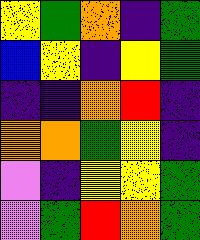[["yellow", "green", "orange", "indigo", "green"], ["blue", "yellow", "indigo", "yellow", "green"], ["indigo", "indigo", "orange", "red", "indigo"], ["orange", "orange", "green", "yellow", "indigo"], ["violet", "indigo", "yellow", "yellow", "green"], ["violet", "green", "red", "orange", "green"]]